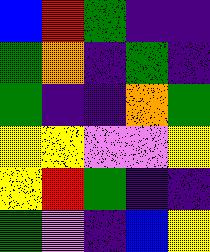[["blue", "red", "green", "indigo", "indigo"], ["green", "orange", "indigo", "green", "indigo"], ["green", "indigo", "indigo", "orange", "green"], ["yellow", "yellow", "violet", "violet", "yellow"], ["yellow", "red", "green", "indigo", "indigo"], ["green", "violet", "indigo", "blue", "yellow"]]